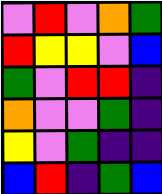[["violet", "red", "violet", "orange", "green"], ["red", "yellow", "yellow", "violet", "blue"], ["green", "violet", "red", "red", "indigo"], ["orange", "violet", "violet", "green", "indigo"], ["yellow", "violet", "green", "indigo", "indigo"], ["blue", "red", "indigo", "green", "blue"]]